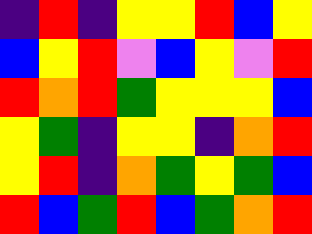[["indigo", "red", "indigo", "yellow", "yellow", "red", "blue", "yellow"], ["blue", "yellow", "red", "violet", "blue", "yellow", "violet", "red"], ["red", "orange", "red", "green", "yellow", "yellow", "yellow", "blue"], ["yellow", "green", "indigo", "yellow", "yellow", "indigo", "orange", "red"], ["yellow", "red", "indigo", "orange", "green", "yellow", "green", "blue"], ["red", "blue", "green", "red", "blue", "green", "orange", "red"]]